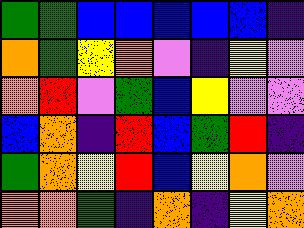[["green", "green", "blue", "blue", "blue", "blue", "blue", "indigo"], ["orange", "green", "yellow", "orange", "violet", "indigo", "yellow", "violet"], ["orange", "red", "violet", "green", "blue", "yellow", "violet", "violet"], ["blue", "orange", "indigo", "red", "blue", "green", "red", "indigo"], ["green", "orange", "yellow", "red", "blue", "yellow", "orange", "violet"], ["orange", "orange", "green", "indigo", "orange", "indigo", "yellow", "orange"]]